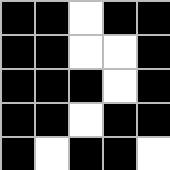[["black", "black", "white", "black", "black"], ["black", "black", "white", "white", "black"], ["black", "black", "black", "white", "black"], ["black", "black", "white", "black", "black"], ["black", "white", "black", "black", "white"]]